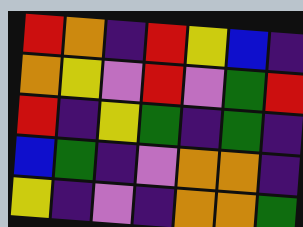[["red", "orange", "indigo", "red", "yellow", "blue", "indigo"], ["orange", "yellow", "violet", "red", "violet", "green", "red"], ["red", "indigo", "yellow", "green", "indigo", "green", "indigo"], ["blue", "green", "indigo", "violet", "orange", "orange", "indigo"], ["yellow", "indigo", "violet", "indigo", "orange", "orange", "green"]]